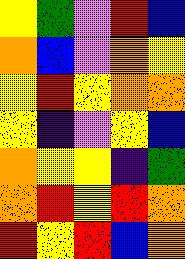[["yellow", "green", "violet", "red", "blue"], ["orange", "blue", "violet", "orange", "yellow"], ["yellow", "red", "yellow", "orange", "orange"], ["yellow", "indigo", "violet", "yellow", "blue"], ["orange", "yellow", "yellow", "indigo", "green"], ["orange", "red", "yellow", "red", "orange"], ["red", "yellow", "red", "blue", "orange"]]